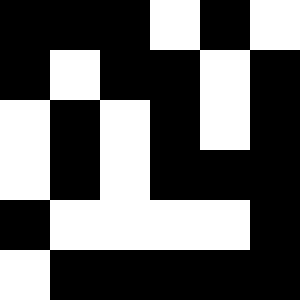[["black", "black", "black", "white", "black", "white"], ["black", "white", "black", "black", "white", "black"], ["white", "black", "white", "black", "white", "black"], ["white", "black", "white", "black", "black", "black"], ["black", "white", "white", "white", "white", "black"], ["white", "black", "black", "black", "black", "black"]]